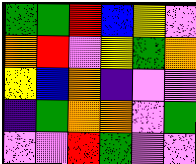[["green", "green", "red", "blue", "yellow", "violet"], ["orange", "red", "violet", "yellow", "green", "orange"], ["yellow", "blue", "orange", "indigo", "violet", "violet"], ["indigo", "green", "orange", "orange", "violet", "green"], ["violet", "violet", "red", "green", "violet", "violet"]]